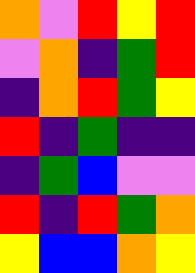[["orange", "violet", "red", "yellow", "red"], ["violet", "orange", "indigo", "green", "red"], ["indigo", "orange", "red", "green", "yellow"], ["red", "indigo", "green", "indigo", "indigo"], ["indigo", "green", "blue", "violet", "violet"], ["red", "indigo", "red", "green", "orange"], ["yellow", "blue", "blue", "orange", "yellow"]]